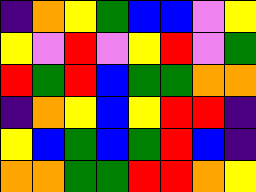[["indigo", "orange", "yellow", "green", "blue", "blue", "violet", "yellow"], ["yellow", "violet", "red", "violet", "yellow", "red", "violet", "green"], ["red", "green", "red", "blue", "green", "green", "orange", "orange"], ["indigo", "orange", "yellow", "blue", "yellow", "red", "red", "indigo"], ["yellow", "blue", "green", "blue", "green", "red", "blue", "indigo"], ["orange", "orange", "green", "green", "red", "red", "orange", "yellow"]]